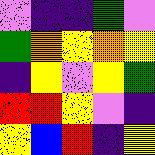[["violet", "indigo", "indigo", "green", "violet"], ["green", "orange", "yellow", "orange", "yellow"], ["indigo", "yellow", "violet", "yellow", "green"], ["red", "red", "yellow", "violet", "indigo"], ["yellow", "blue", "red", "indigo", "yellow"]]